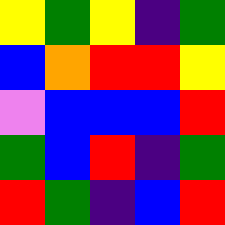[["yellow", "green", "yellow", "indigo", "green"], ["blue", "orange", "red", "red", "yellow"], ["violet", "blue", "blue", "blue", "red"], ["green", "blue", "red", "indigo", "green"], ["red", "green", "indigo", "blue", "red"]]